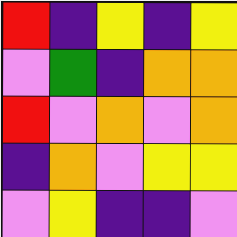[["red", "indigo", "yellow", "indigo", "yellow"], ["violet", "green", "indigo", "orange", "orange"], ["red", "violet", "orange", "violet", "orange"], ["indigo", "orange", "violet", "yellow", "yellow"], ["violet", "yellow", "indigo", "indigo", "violet"]]